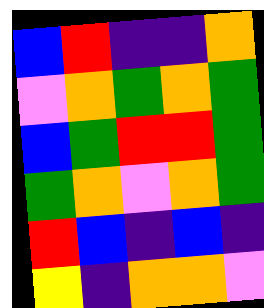[["blue", "red", "indigo", "indigo", "orange"], ["violet", "orange", "green", "orange", "green"], ["blue", "green", "red", "red", "green"], ["green", "orange", "violet", "orange", "green"], ["red", "blue", "indigo", "blue", "indigo"], ["yellow", "indigo", "orange", "orange", "violet"]]